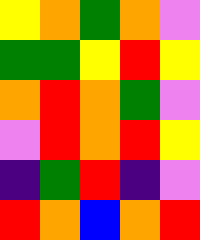[["yellow", "orange", "green", "orange", "violet"], ["green", "green", "yellow", "red", "yellow"], ["orange", "red", "orange", "green", "violet"], ["violet", "red", "orange", "red", "yellow"], ["indigo", "green", "red", "indigo", "violet"], ["red", "orange", "blue", "orange", "red"]]